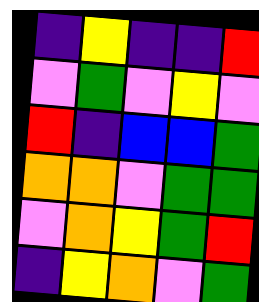[["indigo", "yellow", "indigo", "indigo", "red"], ["violet", "green", "violet", "yellow", "violet"], ["red", "indigo", "blue", "blue", "green"], ["orange", "orange", "violet", "green", "green"], ["violet", "orange", "yellow", "green", "red"], ["indigo", "yellow", "orange", "violet", "green"]]